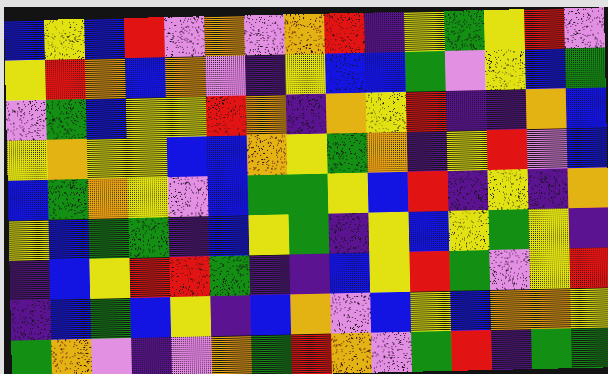[["blue", "yellow", "blue", "red", "violet", "orange", "violet", "orange", "red", "indigo", "yellow", "green", "yellow", "red", "violet"], ["yellow", "red", "orange", "blue", "orange", "violet", "indigo", "yellow", "blue", "blue", "green", "violet", "yellow", "blue", "green"], ["violet", "green", "blue", "yellow", "yellow", "red", "orange", "indigo", "orange", "yellow", "red", "indigo", "indigo", "orange", "blue"], ["yellow", "orange", "yellow", "yellow", "blue", "blue", "orange", "yellow", "green", "orange", "indigo", "yellow", "red", "violet", "blue"], ["blue", "green", "orange", "yellow", "violet", "blue", "green", "green", "yellow", "blue", "red", "indigo", "yellow", "indigo", "orange"], ["yellow", "blue", "green", "green", "indigo", "blue", "yellow", "green", "indigo", "yellow", "blue", "yellow", "green", "yellow", "indigo"], ["indigo", "blue", "yellow", "red", "red", "green", "indigo", "indigo", "blue", "yellow", "red", "green", "violet", "yellow", "red"], ["indigo", "blue", "green", "blue", "yellow", "indigo", "blue", "orange", "violet", "blue", "yellow", "blue", "orange", "orange", "yellow"], ["green", "orange", "violet", "indigo", "violet", "orange", "green", "red", "orange", "violet", "green", "red", "indigo", "green", "green"]]